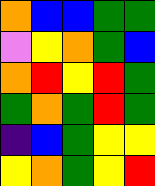[["orange", "blue", "blue", "green", "green"], ["violet", "yellow", "orange", "green", "blue"], ["orange", "red", "yellow", "red", "green"], ["green", "orange", "green", "red", "green"], ["indigo", "blue", "green", "yellow", "yellow"], ["yellow", "orange", "green", "yellow", "red"]]